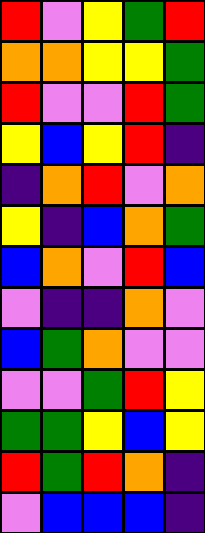[["red", "violet", "yellow", "green", "red"], ["orange", "orange", "yellow", "yellow", "green"], ["red", "violet", "violet", "red", "green"], ["yellow", "blue", "yellow", "red", "indigo"], ["indigo", "orange", "red", "violet", "orange"], ["yellow", "indigo", "blue", "orange", "green"], ["blue", "orange", "violet", "red", "blue"], ["violet", "indigo", "indigo", "orange", "violet"], ["blue", "green", "orange", "violet", "violet"], ["violet", "violet", "green", "red", "yellow"], ["green", "green", "yellow", "blue", "yellow"], ["red", "green", "red", "orange", "indigo"], ["violet", "blue", "blue", "blue", "indigo"]]